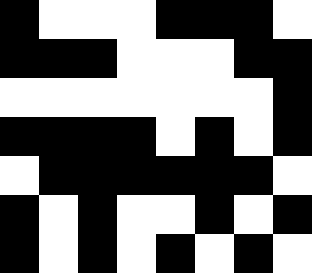[["black", "white", "white", "white", "black", "black", "black", "white"], ["black", "black", "black", "white", "white", "white", "black", "black"], ["white", "white", "white", "white", "white", "white", "white", "black"], ["black", "black", "black", "black", "white", "black", "white", "black"], ["white", "black", "black", "black", "black", "black", "black", "white"], ["black", "white", "black", "white", "white", "black", "white", "black"], ["black", "white", "black", "white", "black", "white", "black", "white"]]